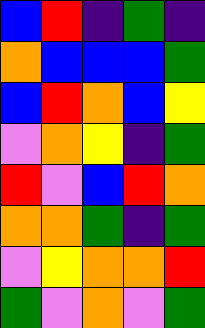[["blue", "red", "indigo", "green", "indigo"], ["orange", "blue", "blue", "blue", "green"], ["blue", "red", "orange", "blue", "yellow"], ["violet", "orange", "yellow", "indigo", "green"], ["red", "violet", "blue", "red", "orange"], ["orange", "orange", "green", "indigo", "green"], ["violet", "yellow", "orange", "orange", "red"], ["green", "violet", "orange", "violet", "green"]]